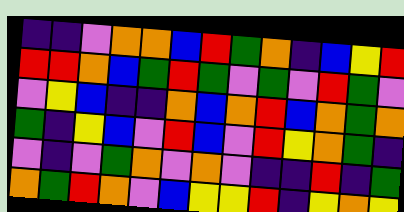[["indigo", "indigo", "violet", "orange", "orange", "blue", "red", "green", "orange", "indigo", "blue", "yellow", "red"], ["red", "red", "orange", "blue", "green", "red", "green", "violet", "green", "violet", "red", "green", "violet"], ["violet", "yellow", "blue", "indigo", "indigo", "orange", "blue", "orange", "red", "blue", "orange", "green", "orange"], ["green", "indigo", "yellow", "blue", "violet", "red", "blue", "violet", "red", "yellow", "orange", "green", "indigo"], ["violet", "indigo", "violet", "green", "orange", "violet", "orange", "violet", "indigo", "indigo", "red", "indigo", "green"], ["orange", "green", "red", "orange", "violet", "blue", "yellow", "yellow", "red", "indigo", "yellow", "orange", "yellow"]]